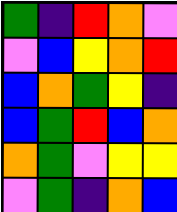[["green", "indigo", "red", "orange", "violet"], ["violet", "blue", "yellow", "orange", "red"], ["blue", "orange", "green", "yellow", "indigo"], ["blue", "green", "red", "blue", "orange"], ["orange", "green", "violet", "yellow", "yellow"], ["violet", "green", "indigo", "orange", "blue"]]